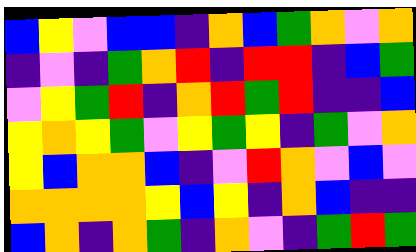[["blue", "yellow", "violet", "blue", "blue", "indigo", "orange", "blue", "green", "orange", "violet", "orange"], ["indigo", "violet", "indigo", "green", "orange", "red", "indigo", "red", "red", "indigo", "blue", "green"], ["violet", "yellow", "green", "red", "indigo", "orange", "red", "green", "red", "indigo", "indigo", "blue"], ["yellow", "orange", "yellow", "green", "violet", "yellow", "green", "yellow", "indigo", "green", "violet", "orange"], ["yellow", "blue", "orange", "orange", "blue", "indigo", "violet", "red", "orange", "violet", "blue", "violet"], ["orange", "orange", "orange", "orange", "yellow", "blue", "yellow", "indigo", "orange", "blue", "indigo", "indigo"], ["blue", "orange", "indigo", "orange", "green", "indigo", "orange", "violet", "indigo", "green", "red", "green"]]